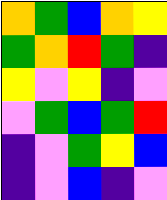[["orange", "green", "blue", "orange", "yellow"], ["green", "orange", "red", "green", "indigo"], ["yellow", "violet", "yellow", "indigo", "violet"], ["violet", "green", "blue", "green", "red"], ["indigo", "violet", "green", "yellow", "blue"], ["indigo", "violet", "blue", "indigo", "violet"]]